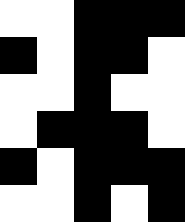[["white", "white", "black", "black", "black"], ["black", "white", "black", "black", "white"], ["white", "white", "black", "white", "white"], ["white", "black", "black", "black", "white"], ["black", "white", "black", "black", "black"], ["white", "white", "black", "white", "black"]]